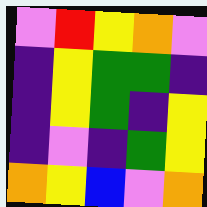[["violet", "red", "yellow", "orange", "violet"], ["indigo", "yellow", "green", "green", "indigo"], ["indigo", "yellow", "green", "indigo", "yellow"], ["indigo", "violet", "indigo", "green", "yellow"], ["orange", "yellow", "blue", "violet", "orange"]]